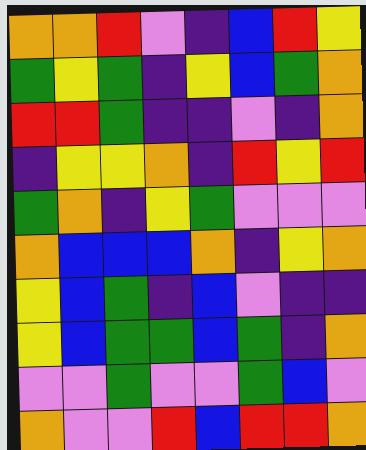[["orange", "orange", "red", "violet", "indigo", "blue", "red", "yellow"], ["green", "yellow", "green", "indigo", "yellow", "blue", "green", "orange"], ["red", "red", "green", "indigo", "indigo", "violet", "indigo", "orange"], ["indigo", "yellow", "yellow", "orange", "indigo", "red", "yellow", "red"], ["green", "orange", "indigo", "yellow", "green", "violet", "violet", "violet"], ["orange", "blue", "blue", "blue", "orange", "indigo", "yellow", "orange"], ["yellow", "blue", "green", "indigo", "blue", "violet", "indigo", "indigo"], ["yellow", "blue", "green", "green", "blue", "green", "indigo", "orange"], ["violet", "violet", "green", "violet", "violet", "green", "blue", "violet"], ["orange", "violet", "violet", "red", "blue", "red", "red", "orange"]]